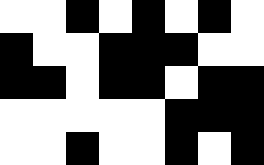[["white", "white", "black", "white", "black", "white", "black", "white"], ["black", "white", "white", "black", "black", "black", "white", "white"], ["black", "black", "white", "black", "black", "white", "black", "black"], ["white", "white", "white", "white", "white", "black", "black", "black"], ["white", "white", "black", "white", "white", "black", "white", "black"]]